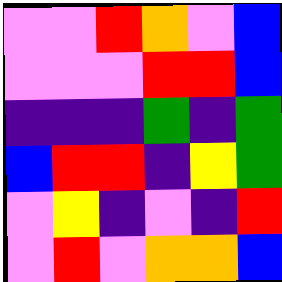[["violet", "violet", "red", "orange", "violet", "blue"], ["violet", "violet", "violet", "red", "red", "blue"], ["indigo", "indigo", "indigo", "green", "indigo", "green"], ["blue", "red", "red", "indigo", "yellow", "green"], ["violet", "yellow", "indigo", "violet", "indigo", "red"], ["violet", "red", "violet", "orange", "orange", "blue"]]